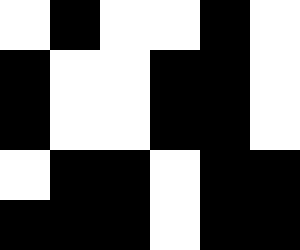[["white", "black", "white", "white", "black", "white"], ["black", "white", "white", "black", "black", "white"], ["black", "white", "white", "black", "black", "white"], ["white", "black", "black", "white", "black", "black"], ["black", "black", "black", "white", "black", "black"]]